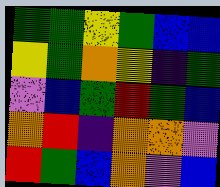[["green", "green", "yellow", "green", "blue", "blue"], ["yellow", "green", "orange", "yellow", "indigo", "green"], ["violet", "blue", "green", "red", "green", "blue"], ["orange", "red", "indigo", "orange", "orange", "violet"], ["red", "green", "blue", "orange", "violet", "blue"]]